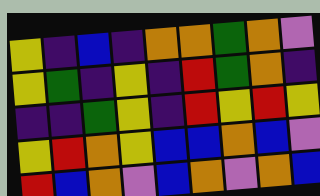[["yellow", "indigo", "blue", "indigo", "orange", "orange", "green", "orange", "violet"], ["yellow", "green", "indigo", "yellow", "indigo", "red", "green", "orange", "indigo"], ["indigo", "indigo", "green", "yellow", "indigo", "red", "yellow", "red", "yellow"], ["yellow", "red", "orange", "yellow", "blue", "blue", "orange", "blue", "violet"], ["red", "blue", "orange", "violet", "blue", "orange", "violet", "orange", "blue"]]